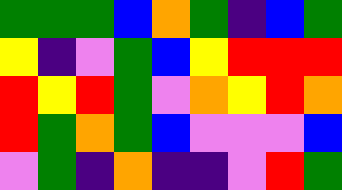[["green", "green", "green", "blue", "orange", "green", "indigo", "blue", "green"], ["yellow", "indigo", "violet", "green", "blue", "yellow", "red", "red", "red"], ["red", "yellow", "red", "green", "violet", "orange", "yellow", "red", "orange"], ["red", "green", "orange", "green", "blue", "violet", "violet", "violet", "blue"], ["violet", "green", "indigo", "orange", "indigo", "indigo", "violet", "red", "green"]]